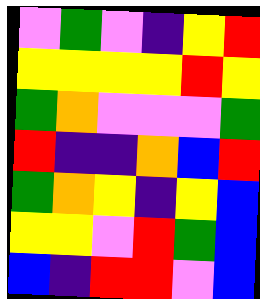[["violet", "green", "violet", "indigo", "yellow", "red"], ["yellow", "yellow", "yellow", "yellow", "red", "yellow"], ["green", "orange", "violet", "violet", "violet", "green"], ["red", "indigo", "indigo", "orange", "blue", "red"], ["green", "orange", "yellow", "indigo", "yellow", "blue"], ["yellow", "yellow", "violet", "red", "green", "blue"], ["blue", "indigo", "red", "red", "violet", "blue"]]